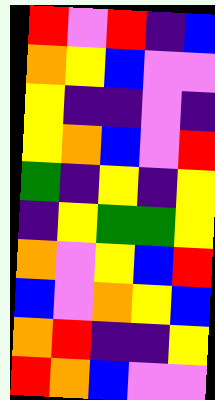[["red", "violet", "red", "indigo", "blue"], ["orange", "yellow", "blue", "violet", "violet"], ["yellow", "indigo", "indigo", "violet", "indigo"], ["yellow", "orange", "blue", "violet", "red"], ["green", "indigo", "yellow", "indigo", "yellow"], ["indigo", "yellow", "green", "green", "yellow"], ["orange", "violet", "yellow", "blue", "red"], ["blue", "violet", "orange", "yellow", "blue"], ["orange", "red", "indigo", "indigo", "yellow"], ["red", "orange", "blue", "violet", "violet"]]